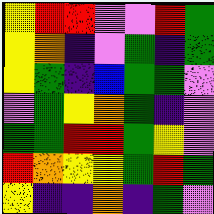[["yellow", "red", "red", "violet", "violet", "red", "green"], ["yellow", "orange", "indigo", "violet", "green", "indigo", "green"], ["yellow", "green", "indigo", "blue", "green", "green", "violet"], ["violet", "green", "yellow", "orange", "green", "indigo", "violet"], ["green", "green", "red", "red", "green", "yellow", "violet"], ["red", "orange", "yellow", "yellow", "green", "red", "green"], ["yellow", "indigo", "indigo", "orange", "indigo", "green", "violet"]]